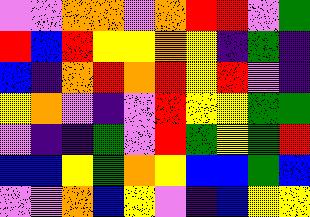[["violet", "violet", "orange", "orange", "violet", "orange", "red", "red", "violet", "green"], ["red", "blue", "red", "yellow", "yellow", "orange", "yellow", "indigo", "green", "indigo"], ["blue", "indigo", "orange", "red", "orange", "red", "yellow", "red", "violet", "indigo"], ["yellow", "orange", "violet", "indigo", "violet", "red", "yellow", "yellow", "green", "green"], ["violet", "indigo", "indigo", "green", "violet", "red", "green", "yellow", "green", "red"], ["blue", "blue", "yellow", "green", "orange", "yellow", "blue", "blue", "green", "blue"], ["violet", "violet", "orange", "blue", "yellow", "violet", "indigo", "blue", "yellow", "yellow"]]